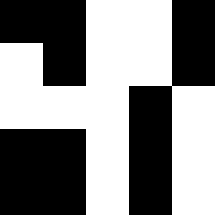[["black", "black", "white", "white", "black"], ["white", "black", "white", "white", "black"], ["white", "white", "white", "black", "white"], ["black", "black", "white", "black", "white"], ["black", "black", "white", "black", "white"]]